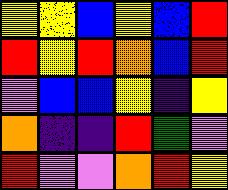[["yellow", "yellow", "blue", "yellow", "blue", "red"], ["red", "yellow", "red", "orange", "blue", "red"], ["violet", "blue", "blue", "yellow", "indigo", "yellow"], ["orange", "indigo", "indigo", "red", "green", "violet"], ["red", "violet", "violet", "orange", "red", "yellow"]]